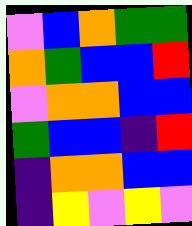[["violet", "blue", "orange", "green", "green"], ["orange", "green", "blue", "blue", "red"], ["violet", "orange", "orange", "blue", "blue"], ["green", "blue", "blue", "indigo", "red"], ["indigo", "orange", "orange", "blue", "blue"], ["indigo", "yellow", "violet", "yellow", "violet"]]